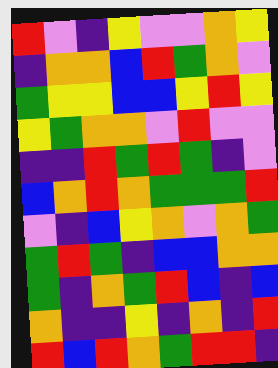[["red", "violet", "indigo", "yellow", "violet", "violet", "orange", "yellow"], ["indigo", "orange", "orange", "blue", "red", "green", "orange", "violet"], ["green", "yellow", "yellow", "blue", "blue", "yellow", "red", "yellow"], ["yellow", "green", "orange", "orange", "violet", "red", "violet", "violet"], ["indigo", "indigo", "red", "green", "red", "green", "indigo", "violet"], ["blue", "orange", "red", "orange", "green", "green", "green", "red"], ["violet", "indigo", "blue", "yellow", "orange", "violet", "orange", "green"], ["green", "red", "green", "indigo", "blue", "blue", "orange", "orange"], ["green", "indigo", "orange", "green", "red", "blue", "indigo", "blue"], ["orange", "indigo", "indigo", "yellow", "indigo", "orange", "indigo", "red"], ["red", "blue", "red", "orange", "green", "red", "red", "indigo"]]